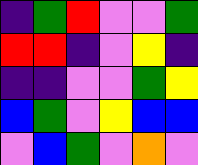[["indigo", "green", "red", "violet", "violet", "green"], ["red", "red", "indigo", "violet", "yellow", "indigo"], ["indigo", "indigo", "violet", "violet", "green", "yellow"], ["blue", "green", "violet", "yellow", "blue", "blue"], ["violet", "blue", "green", "violet", "orange", "violet"]]